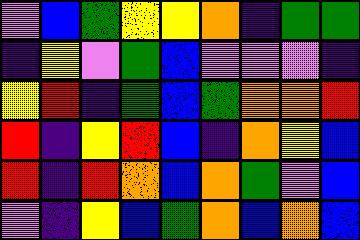[["violet", "blue", "green", "yellow", "yellow", "orange", "indigo", "green", "green"], ["indigo", "yellow", "violet", "green", "blue", "violet", "violet", "violet", "indigo"], ["yellow", "red", "indigo", "green", "blue", "green", "orange", "orange", "red"], ["red", "indigo", "yellow", "red", "blue", "indigo", "orange", "yellow", "blue"], ["red", "indigo", "red", "orange", "blue", "orange", "green", "violet", "blue"], ["violet", "indigo", "yellow", "blue", "green", "orange", "blue", "orange", "blue"]]